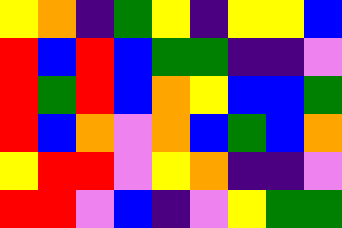[["yellow", "orange", "indigo", "green", "yellow", "indigo", "yellow", "yellow", "blue"], ["red", "blue", "red", "blue", "green", "green", "indigo", "indigo", "violet"], ["red", "green", "red", "blue", "orange", "yellow", "blue", "blue", "green"], ["red", "blue", "orange", "violet", "orange", "blue", "green", "blue", "orange"], ["yellow", "red", "red", "violet", "yellow", "orange", "indigo", "indigo", "violet"], ["red", "red", "violet", "blue", "indigo", "violet", "yellow", "green", "green"]]